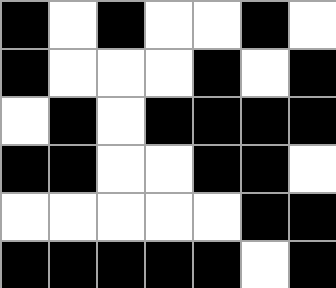[["black", "white", "black", "white", "white", "black", "white"], ["black", "white", "white", "white", "black", "white", "black"], ["white", "black", "white", "black", "black", "black", "black"], ["black", "black", "white", "white", "black", "black", "white"], ["white", "white", "white", "white", "white", "black", "black"], ["black", "black", "black", "black", "black", "white", "black"]]